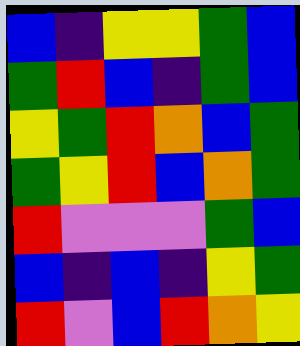[["blue", "indigo", "yellow", "yellow", "green", "blue"], ["green", "red", "blue", "indigo", "green", "blue"], ["yellow", "green", "red", "orange", "blue", "green"], ["green", "yellow", "red", "blue", "orange", "green"], ["red", "violet", "violet", "violet", "green", "blue"], ["blue", "indigo", "blue", "indigo", "yellow", "green"], ["red", "violet", "blue", "red", "orange", "yellow"]]